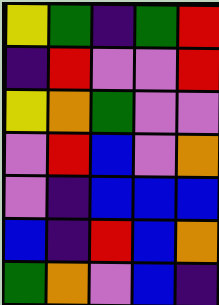[["yellow", "green", "indigo", "green", "red"], ["indigo", "red", "violet", "violet", "red"], ["yellow", "orange", "green", "violet", "violet"], ["violet", "red", "blue", "violet", "orange"], ["violet", "indigo", "blue", "blue", "blue"], ["blue", "indigo", "red", "blue", "orange"], ["green", "orange", "violet", "blue", "indigo"]]